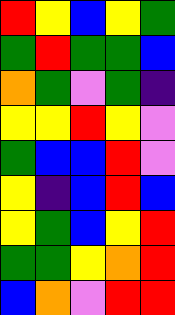[["red", "yellow", "blue", "yellow", "green"], ["green", "red", "green", "green", "blue"], ["orange", "green", "violet", "green", "indigo"], ["yellow", "yellow", "red", "yellow", "violet"], ["green", "blue", "blue", "red", "violet"], ["yellow", "indigo", "blue", "red", "blue"], ["yellow", "green", "blue", "yellow", "red"], ["green", "green", "yellow", "orange", "red"], ["blue", "orange", "violet", "red", "red"]]